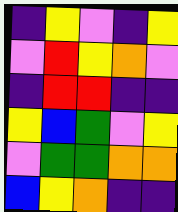[["indigo", "yellow", "violet", "indigo", "yellow"], ["violet", "red", "yellow", "orange", "violet"], ["indigo", "red", "red", "indigo", "indigo"], ["yellow", "blue", "green", "violet", "yellow"], ["violet", "green", "green", "orange", "orange"], ["blue", "yellow", "orange", "indigo", "indigo"]]